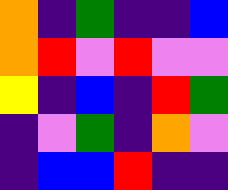[["orange", "indigo", "green", "indigo", "indigo", "blue"], ["orange", "red", "violet", "red", "violet", "violet"], ["yellow", "indigo", "blue", "indigo", "red", "green"], ["indigo", "violet", "green", "indigo", "orange", "violet"], ["indigo", "blue", "blue", "red", "indigo", "indigo"]]